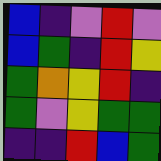[["blue", "indigo", "violet", "red", "violet"], ["blue", "green", "indigo", "red", "yellow"], ["green", "orange", "yellow", "red", "indigo"], ["green", "violet", "yellow", "green", "green"], ["indigo", "indigo", "red", "blue", "green"]]